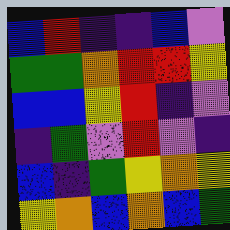[["blue", "red", "indigo", "indigo", "blue", "violet"], ["green", "green", "orange", "red", "red", "yellow"], ["blue", "blue", "yellow", "red", "indigo", "violet"], ["indigo", "green", "violet", "red", "violet", "indigo"], ["blue", "indigo", "green", "yellow", "orange", "yellow"], ["yellow", "orange", "blue", "orange", "blue", "green"]]